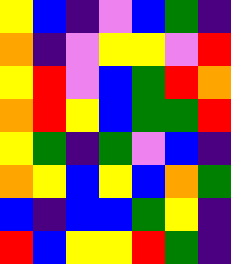[["yellow", "blue", "indigo", "violet", "blue", "green", "indigo"], ["orange", "indigo", "violet", "yellow", "yellow", "violet", "red"], ["yellow", "red", "violet", "blue", "green", "red", "orange"], ["orange", "red", "yellow", "blue", "green", "green", "red"], ["yellow", "green", "indigo", "green", "violet", "blue", "indigo"], ["orange", "yellow", "blue", "yellow", "blue", "orange", "green"], ["blue", "indigo", "blue", "blue", "green", "yellow", "indigo"], ["red", "blue", "yellow", "yellow", "red", "green", "indigo"]]